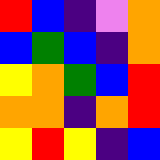[["red", "blue", "indigo", "violet", "orange"], ["blue", "green", "blue", "indigo", "orange"], ["yellow", "orange", "green", "blue", "red"], ["orange", "orange", "indigo", "orange", "red"], ["yellow", "red", "yellow", "indigo", "blue"]]